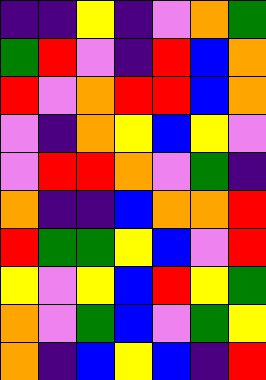[["indigo", "indigo", "yellow", "indigo", "violet", "orange", "green"], ["green", "red", "violet", "indigo", "red", "blue", "orange"], ["red", "violet", "orange", "red", "red", "blue", "orange"], ["violet", "indigo", "orange", "yellow", "blue", "yellow", "violet"], ["violet", "red", "red", "orange", "violet", "green", "indigo"], ["orange", "indigo", "indigo", "blue", "orange", "orange", "red"], ["red", "green", "green", "yellow", "blue", "violet", "red"], ["yellow", "violet", "yellow", "blue", "red", "yellow", "green"], ["orange", "violet", "green", "blue", "violet", "green", "yellow"], ["orange", "indigo", "blue", "yellow", "blue", "indigo", "red"]]